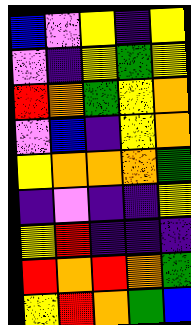[["blue", "violet", "yellow", "indigo", "yellow"], ["violet", "indigo", "yellow", "green", "yellow"], ["red", "orange", "green", "yellow", "orange"], ["violet", "blue", "indigo", "yellow", "orange"], ["yellow", "orange", "orange", "orange", "green"], ["indigo", "violet", "indigo", "indigo", "yellow"], ["yellow", "red", "indigo", "indigo", "indigo"], ["red", "orange", "red", "orange", "green"], ["yellow", "red", "orange", "green", "blue"]]